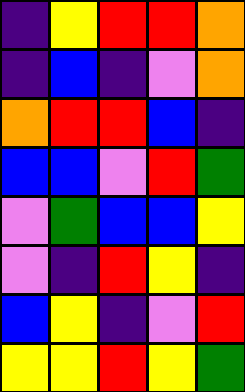[["indigo", "yellow", "red", "red", "orange"], ["indigo", "blue", "indigo", "violet", "orange"], ["orange", "red", "red", "blue", "indigo"], ["blue", "blue", "violet", "red", "green"], ["violet", "green", "blue", "blue", "yellow"], ["violet", "indigo", "red", "yellow", "indigo"], ["blue", "yellow", "indigo", "violet", "red"], ["yellow", "yellow", "red", "yellow", "green"]]